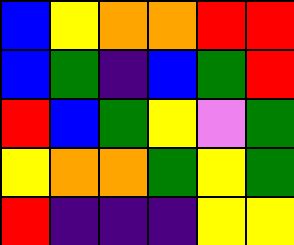[["blue", "yellow", "orange", "orange", "red", "red"], ["blue", "green", "indigo", "blue", "green", "red"], ["red", "blue", "green", "yellow", "violet", "green"], ["yellow", "orange", "orange", "green", "yellow", "green"], ["red", "indigo", "indigo", "indigo", "yellow", "yellow"]]